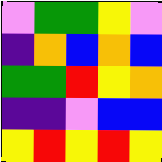[["violet", "green", "green", "yellow", "violet"], ["indigo", "orange", "blue", "orange", "blue"], ["green", "green", "red", "yellow", "orange"], ["indigo", "indigo", "violet", "blue", "blue"], ["yellow", "red", "yellow", "red", "yellow"]]